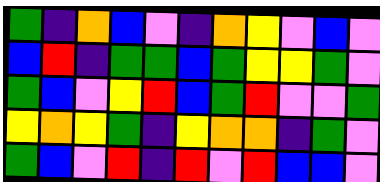[["green", "indigo", "orange", "blue", "violet", "indigo", "orange", "yellow", "violet", "blue", "violet"], ["blue", "red", "indigo", "green", "green", "blue", "green", "yellow", "yellow", "green", "violet"], ["green", "blue", "violet", "yellow", "red", "blue", "green", "red", "violet", "violet", "green"], ["yellow", "orange", "yellow", "green", "indigo", "yellow", "orange", "orange", "indigo", "green", "violet"], ["green", "blue", "violet", "red", "indigo", "red", "violet", "red", "blue", "blue", "violet"]]